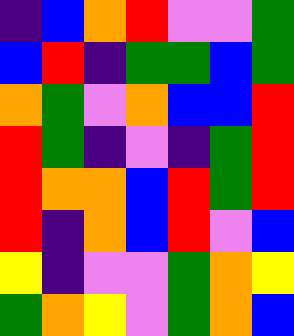[["indigo", "blue", "orange", "red", "violet", "violet", "green"], ["blue", "red", "indigo", "green", "green", "blue", "green"], ["orange", "green", "violet", "orange", "blue", "blue", "red"], ["red", "green", "indigo", "violet", "indigo", "green", "red"], ["red", "orange", "orange", "blue", "red", "green", "red"], ["red", "indigo", "orange", "blue", "red", "violet", "blue"], ["yellow", "indigo", "violet", "violet", "green", "orange", "yellow"], ["green", "orange", "yellow", "violet", "green", "orange", "blue"]]